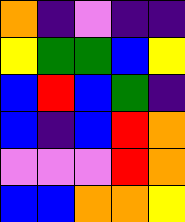[["orange", "indigo", "violet", "indigo", "indigo"], ["yellow", "green", "green", "blue", "yellow"], ["blue", "red", "blue", "green", "indigo"], ["blue", "indigo", "blue", "red", "orange"], ["violet", "violet", "violet", "red", "orange"], ["blue", "blue", "orange", "orange", "yellow"]]